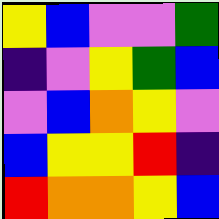[["yellow", "blue", "violet", "violet", "green"], ["indigo", "violet", "yellow", "green", "blue"], ["violet", "blue", "orange", "yellow", "violet"], ["blue", "yellow", "yellow", "red", "indigo"], ["red", "orange", "orange", "yellow", "blue"]]